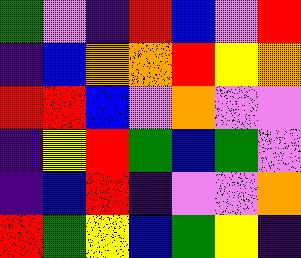[["green", "violet", "indigo", "red", "blue", "violet", "red"], ["indigo", "blue", "orange", "orange", "red", "yellow", "orange"], ["red", "red", "blue", "violet", "orange", "violet", "violet"], ["indigo", "yellow", "red", "green", "blue", "green", "violet"], ["indigo", "blue", "red", "indigo", "violet", "violet", "orange"], ["red", "green", "yellow", "blue", "green", "yellow", "indigo"]]